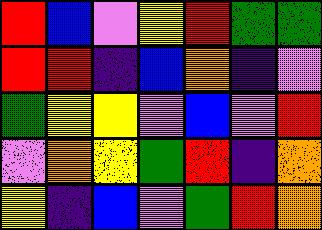[["red", "blue", "violet", "yellow", "red", "green", "green"], ["red", "red", "indigo", "blue", "orange", "indigo", "violet"], ["green", "yellow", "yellow", "violet", "blue", "violet", "red"], ["violet", "orange", "yellow", "green", "red", "indigo", "orange"], ["yellow", "indigo", "blue", "violet", "green", "red", "orange"]]